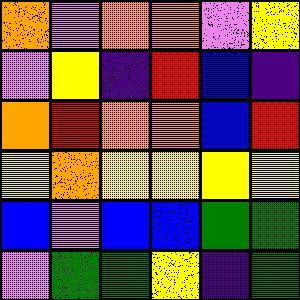[["orange", "violet", "orange", "orange", "violet", "yellow"], ["violet", "yellow", "indigo", "red", "blue", "indigo"], ["orange", "red", "orange", "orange", "blue", "red"], ["yellow", "orange", "yellow", "yellow", "yellow", "yellow"], ["blue", "violet", "blue", "blue", "green", "green"], ["violet", "green", "green", "yellow", "indigo", "green"]]